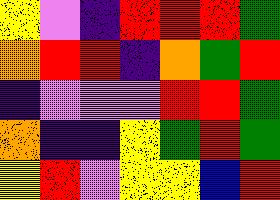[["yellow", "violet", "indigo", "red", "red", "red", "green"], ["orange", "red", "red", "indigo", "orange", "green", "red"], ["indigo", "violet", "violet", "violet", "red", "red", "green"], ["orange", "indigo", "indigo", "yellow", "green", "red", "green"], ["yellow", "red", "violet", "yellow", "yellow", "blue", "red"]]